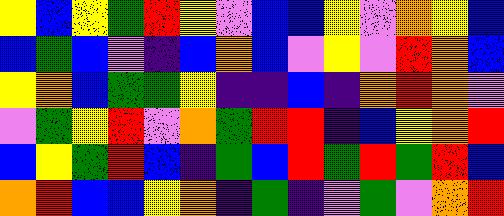[["yellow", "blue", "yellow", "green", "red", "yellow", "violet", "blue", "blue", "yellow", "violet", "orange", "yellow", "blue"], ["blue", "green", "blue", "violet", "indigo", "blue", "orange", "blue", "violet", "yellow", "violet", "red", "orange", "blue"], ["yellow", "orange", "blue", "green", "green", "yellow", "indigo", "indigo", "blue", "indigo", "orange", "red", "orange", "violet"], ["violet", "green", "yellow", "red", "violet", "orange", "green", "red", "red", "indigo", "blue", "yellow", "orange", "red"], ["blue", "yellow", "green", "red", "blue", "indigo", "green", "blue", "red", "green", "red", "green", "red", "blue"], ["orange", "red", "blue", "blue", "yellow", "orange", "indigo", "green", "indigo", "violet", "green", "violet", "orange", "red"]]